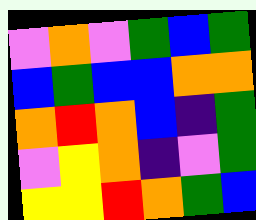[["violet", "orange", "violet", "green", "blue", "green"], ["blue", "green", "blue", "blue", "orange", "orange"], ["orange", "red", "orange", "blue", "indigo", "green"], ["violet", "yellow", "orange", "indigo", "violet", "green"], ["yellow", "yellow", "red", "orange", "green", "blue"]]